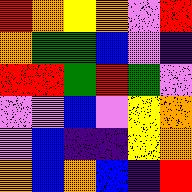[["red", "orange", "yellow", "orange", "violet", "red"], ["orange", "green", "green", "blue", "violet", "indigo"], ["red", "red", "green", "red", "green", "violet"], ["violet", "violet", "blue", "violet", "yellow", "orange"], ["violet", "blue", "indigo", "indigo", "yellow", "orange"], ["orange", "blue", "orange", "blue", "indigo", "red"]]